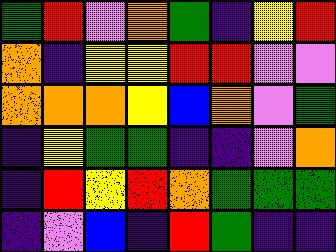[["green", "red", "violet", "orange", "green", "indigo", "yellow", "red"], ["orange", "indigo", "yellow", "yellow", "red", "red", "violet", "violet"], ["orange", "orange", "orange", "yellow", "blue", "orange", "violet", "green"], ["indigo", "yellow", "green", "green", "indigo", "indigo", "violet", "orange"], ["indigo", "red", "yellow", "red", "orange", "green", "green", "green"], ["indigo", "violet", "blue", "indigo", "red", "green", "indigo", "indigo"]]